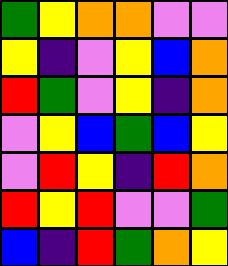[["green", "yellow", "orange", "orange", "violet", "violet"], ["yellow", "indigo", "violet", "yellow", "blue", "orange"], ["red", "green", "violet", "yellow", "indigo", "orange"], ["violet", "yellow", "blue", "green", "blue", "yellow"], ["violet", "red", "yellow", "indigo", "red", "orange"], ["red", "yellow", "red", "violet", "violet", "green"], ["blue", "indigo", "red", "green", "orange", "yellow"]]